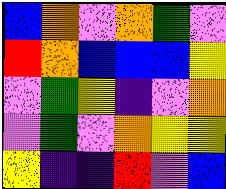[["blue", "orange", "violet", "orange", "green", "violet"], ["red", "orange", "blue", "blue", "blue", "yellow"], ["violet", "green", "yellow", "indigo", "violet", "orange"], ["violet", "green", "violet", "orange", "yellow", "yellow"], ["yellow", "indigo", "indigo", "red", "violet", "blue"]]